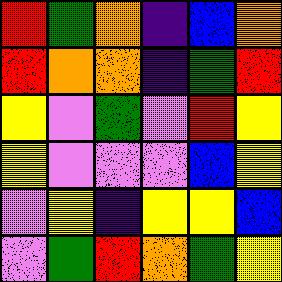[["red", "green", "orange", "indigo", "blue", "orange"], ["red", "orange", "orange", "indigo", "green", "red"], ["yellow", "violet", "green", "violet", "red", "yellow"], ["yellow", "violet", "violet", "violet", "blue", "yellow"], ["violet", "yellow", "indigo", "yellow", "yellow", "blue"], ["violet", "green", "red", "orange", "green", "yellow"]]